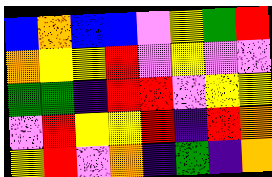[["blue", "orange", "blue", "blue", "violet", "yellow", "green", "red"], ["orange", "yellow", "yellow", "red", "violet", "yellow", "violet", "violet"], ["green", "green", "indigo", "red", "red", "violet", "yellow", "yellow"], ["violet", "red", "yellow", "yellow", "red", "indigo", "red", "orange"], ["yellow", "red", "violet", "orange", "indigo", "green", "indigo", "orange"]]